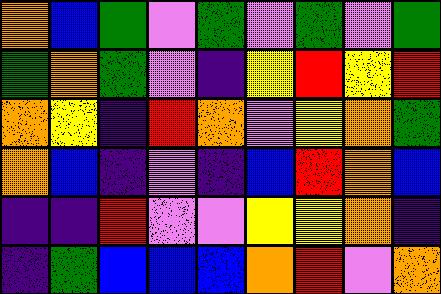[["orange", "blue", "green", "violet", "green", "violet", "green", "violet", "green"], ["green", "orange", "green", "violet", "indigo", "yellow", "red", "yellow", "red"], ["orange", "yellow", "indigo", "red", "orange", "violet", "yellow", "orange", "green"], ["orange", "blue", "indigo", "violet", "indigo", "blue", "red", "orange", "blue"], ["indigo", "indigo", "red", "violet", "violet", "yellow", "yellow", "orange", "indigo"], ["indigo", "green", "blue", "blue", "blue", "orange", "red", "violet", "orange"]]